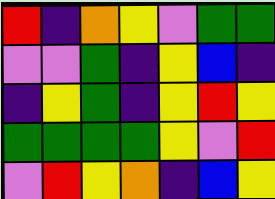[["red", "indigo", "orange", "yellow", "violet", "green", "green"], ["violet", "violet", "green", "indigo", "yellow", "blue", "indigo"], ["indigo", "yellow", "green", "indigo", "yellow", "red", "yellow"], ["green", "green", "green", "green", "yellow", "violet", "red"], ["violet", "red", "yellow", "orange", "indigo", "blue", "yellow"]]